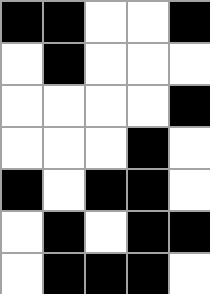[["black", "black", "white", "white", "black"], ["white", "black", "white", "white", "white"], ["white", "white", "white", "white", "black"], ["white", "white", "white", "black", "white"], ["black", "white", "black", "black", "white"], ["white", "black", "white", "black", "black"], ["white", "black", "black", "black", "white"]]